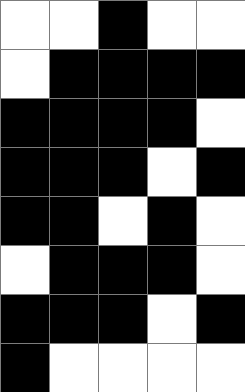[["white", "white", "black", "white", "white"], ["white", "black", "black", "black", "black"], ["black", "black", "black", "black", "white"], ["black", "black", "black", "white", "black"], ["black", "black", "white", "black", "white"], ["white", "black", "black", "black", "white"], ["black", "black", "black", "white", "black"], ["black", "white", "white", "white", "white"]]